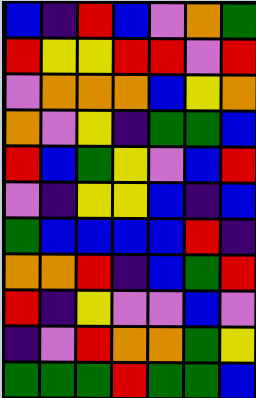[["blue", "indigo", "red", "blue", "violet", "orange", "green"], ["red", "yellow", "yellow", "red", "red", "violet", "red"], ["violet", "orange", "orange", "orange", "blue", "yellow", "orange"], ["orange", "violet", "yellow", "indigo", "green", "green", "blue"], ["red", "blue", "green", "yellow", "violet", "blue", "red"], ["violet", "indigo", "yellow", "yellow", "blue", "indigo", "blue"], ["green", "blue", "blue", "blue", "blue", "red", "indigo"], ["orange", "orange", "red", "indigo", "blue", "green", "red"], ["red", "indigo", "yellow", "violet", "violet", "blue", "violet"], ["indigo", "violet", "red", "orange", "orange", "green", "yellow"], ["green", "green", "green", "red", "green", "green", "blue"]]